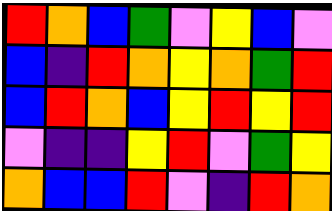[["red", "orange", "blue", "green", "violet", "yellow", "blue", "violet"], ["blue", "indigo", "red", "orange", "yellow", "orange", "green", "red"], ["blue", "red", "orange", "blue", "yellow", "red", "yellow", "red"], ["violet", "indigo", "indigo", "yellow", "red", "violet", "green", "yellow"], ["orange", "blue", "blue", "red", "violet", "indigo", "red", "orange"]]